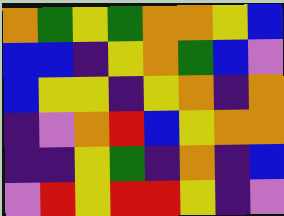[["orange", "green", "yellow", "green", "orange", "orange", "yellow", "blue"], ["blue", "blue", "indigo", "yellow", "orange", "green", "blue", "violet"], ["blue", "yellow", "yellow", "indigo", "yellow", "orange", "indigo", "orange"], ["indigo", "violet", "orange", "red", "blue", "yellow", "orange", "orange"], ["indigo", "indigo", "yellow", "green", "indigo", "orange", "indigo", "blue"], ["violet", "red", "yellow", "red", "red", "yellow", "indigo", "violet"]]